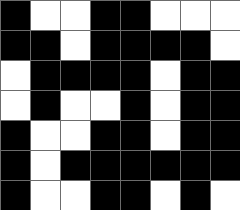[["black", "white", "white", "black", "black", "white", "white", "white"], ["black", "black", "white", "black", "black", "black", "black", "white"], ["white", "black", "black", "black", "black", "white", "black", "black"], ["white", "black", "white", "white", "black", "white", "black", "black"], ["black", "white", "white", "black", "black", "white", "black", "black"], ["black", "white", "black", "black", "black", "black", "black", "black"], ["black", "white", "white", "black", "black", "white", "black", "white"]]